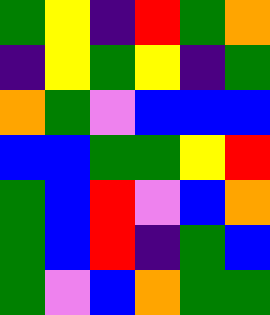[["green", "yellow", "indigo", "red", "green", "orange"], ["indigo", "yellow", "green", "yellow", "indigo", "green"], ["orange", "green", "violet", "blue", "blue", "blue"], ["blue", "blue", "green", "green", "yellow", "red"], ["green", "blue", "red", "violet", "blue", "orange"], ["green", "blue", "red", "indigo", "green", "blue"], ["green", "violet", "blue", "orange", "green", "green"]]